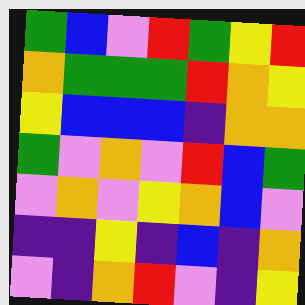[["green", "blue", "violet", "red", "green", "yellow", "red"], ["orange", "green", "green", "green", "red", "orange", "yellow"], ["yellow", "blue", "blue", "blue", "indigo", "orange", "orange"], ["green", "violet", "orange", "violet", "red", "blue", "green"], ["violet", "orange", "violet", "yellow", "orange", "blue", "violet"], ["indigo", "indigo", "yellow", "indigo", "blue", "indigo", "orange"], ["violet", "indigo", "orange", "red", "violet", "indigo", "yellow"]]